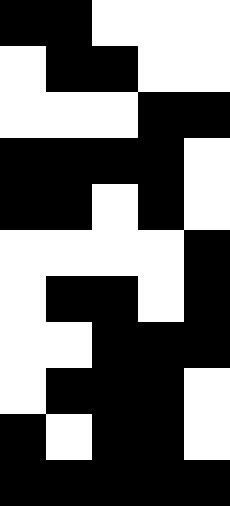[["black", "black", "white", "white", "white"], ["white", "black", "black", "white", "white"], ["white", "white", "white", "black", "black"], ["black", "black", "black", "black", "white"], ["black", "black", "white", "black", "white"], ["white", "white", "white", "white", "black"], ["white", "black", "black", "white", "black"], ["white", "white", "black", "black", "black"], ["white", "black", "black", "black", "white"], ["black", "white", "black", "black", "white"], ["black", "black", "black", "black", "black"]]